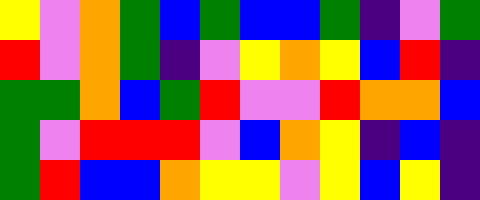[["yellow", "violet", "orange", "green", "blue", "green", "blue", "blue", "green", "indigo", "violet", "green"], ["red", "violet", "orange", "green", "indigo", "violet", "yellow", "orange", "yellow", "blue", "red", "indigo"], ["green", "green", "orange", "blue", "green", "red", "violet", "violet", "red", "orange", "orange", "blue"], ["green", "violet", "red", "red", "red", "violet", "blue", "orange", "yellow", "indigo", "blue", "indigo"], ["green", "red", "blue", "blue", "orange", "yellow", "yellow", "violet", "yellow", "blue", "yellow", "indigo"]]